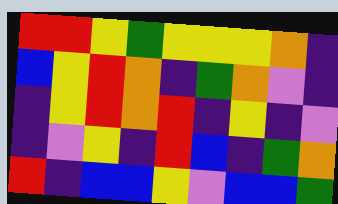[["red", "red", "yellow", "green", "yellow", "yellow", "yellow", "orange", "indigo"], ["blue", "yellow", "red", "orange", "indigo", "green", "orange", "violet", "indigo"], ["indigo", "yellow", "red", "orange", "red", "indigo", "yellow", "indigo", "violet"], ["indigo", "violet", "yellow", "indigo", "red", "blue", "indigo", "green", "orange"], ["red", "indigo", "blue", "blue", "yellow", "violet", "blue", "blue", "green"]]